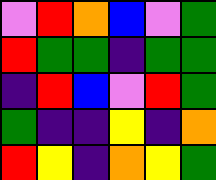[["violet", "red", "orange", "blue", "violet", "green"], ["red", "green", "green", "indigo", "green", "green"], ["indigo", "red", "blue", "violet", "red", "green"], ["green", "indigo", "indigo", "yellow", "indigo", "orange"], ["red", "yellow", "indigo", "orange", "yellow", "green"]]